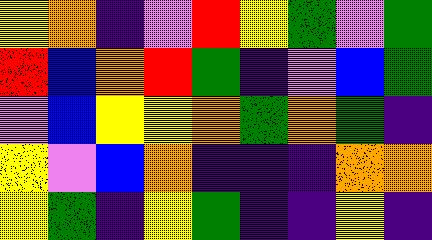[["yellow", "orange", "indigo", "violet", "red", "yellow", "green", "violet", "green"], ["red", "blue", "orange", "red", "green", "indigo", "violet", "blue", "green"], ["violet", "blue", "yellow", "yellow", "orange", "green", "orange", "green", "indigo"], ["yellow", "violet", "blue", "orange", "indigo", "indigo", "indigo", "orange", "orange"], ["yellow", "green", "indigo", "yellow", "green", "indigo", "indigo", "yellow", "indigo"]]